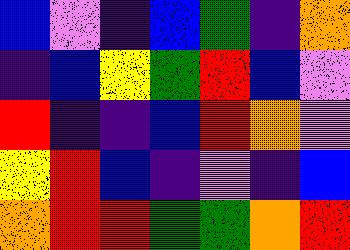[["blue", "violet", "indigo", "blue", "green", "indigo", "orange"], ["indigo", "blue", "yellow", "green", "red", "blue", "violet"], ["red", "indigo", "indigo", "blue", "red", "orange", "violet"], ["yellow", "red", "blue", "indigo", "violet", "indigo", "blue"], ["orange", "red", "red", "green", "green", "orange", "red"]]